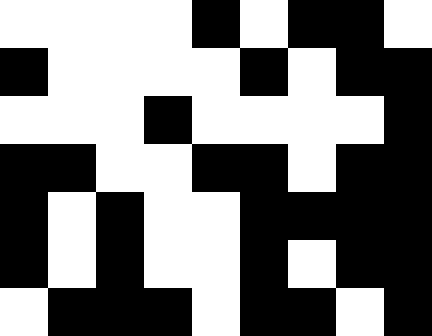[["white", "white", "white", "white", "black", "white", "black", "black", "white"], ["black", "white", "white", "white", "white", "black", "white", "black", "black"], ["white", "white", "white", "black", "white", "white", "white", "white", "black"], ["black", "black", "white", "white", "black", "black", "white", "black", "black"], ["black", "white", "black", "white", "white", "black", "black", "black", "black"], ["black", "white", "black", "white", "white", "black", "white", "black", "black"], ["white", "black", "black", "black", "white", "black", "black", "white", "black"]]